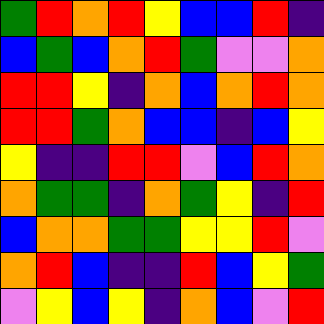[["green", "red", "orange", "red", "yellow", "blue", "blue", "red", "indigo"], ["blue", "green", "blue", "orange", "red", "green", "violet", "violet", "orange"], ["red", "red", "yellow", "indigo", "orange", "blue", "orange", "red", "orange"], ["red", "red", "green", "orange", "blue", "blue", "indigo", "blue", "yellow"], ["yellow", "indigo", "indigo", "red", "red", "violet", "blue", "red", "orange"], ["orange", "green", "green", "indigo", "orange", "green", "yellow", "indigo", "red"], ["blue", "orange", "orange", "green", "green", "yellow", "yellow", "red", "violet"], ["orange", "red", "blue", "indigo", "indigo", "red", "blue", "yellow", "green"], ["violet", "yellow", "blue", "yellow", "indigo", "orange", "blue", "violet", "red"]]